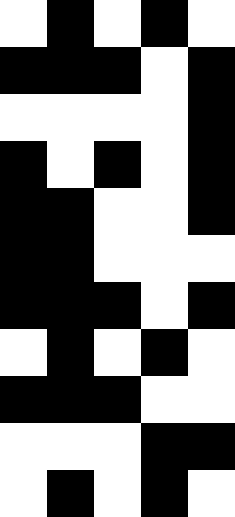[["white", "black", "white", "black", "white"], ["black", "black", "black", "white", "black"], ["white", "white", "white", "white", "black"], ["black", "white", "black", "white", "black"], ["black", "black", "white", "white", "black"], ["black", "black", "white", "white", "white"], ["black", "black", "black", "white", "black"], ["white", "black", "white", "black", "white"], ["black", "black", "black", "white", "white"], ["white", "white", "white", "black", "black"], ["white", "black", "white", "black", "white"]]